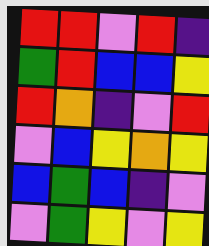[["red", "red", "violet", "red", "indigo"], ["green", "red", "blue", "blue", "yellow"], ["red", "orange", "indigo", "violet", "red"], ["violet", "blue", "yellow", "orange", "yellow"], ["blue", "green", "blue", "indigo", "violet"], ["violet", "green", "yellow", "violet", "yellow"]]